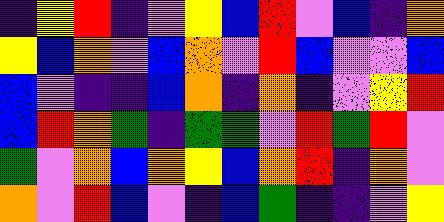[["indigo", "yellow", "red", "indigo", "violet", "yellow", "blue", "red", "violet", "blue", "indigo", "orange"], ["yellow", "blue", "orange", "violet", "blue", "orange", "violet", "red", "blue", "violet", "violet", "blue"], ["blue", "violet", "indigo", "indigo", "blue", "orange", "indigo", "orange", "indigo", "violet", "yellow", "red"], ["blue", "red", "orange", "green", "indigo", "green", "green", "violet", "red", "green", "red", "violet"], ["green", "violet", "orange", "blue", "orange", "yellow", "blue", "orange", "red", "indigo", "orange", "violet"], ["orange", "violet", "red", "blue", "violet", "indigo", "blue", "green", "indigo", "indigo", "violet", "yellow"]]